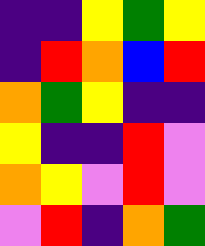[["indigo", "indigo", "yellow", "green", "yellow"], ["indigo", "red", "orange", "blue", "red"], ["orange", "green", "yellow", "indigo", "indigo"], ["yellow", "indigo", "indigo", "red", "violet"], ["orange", "yellow", "violet", "red", "violet"], ["violet", "red", "indigo", "orange", "green"]]